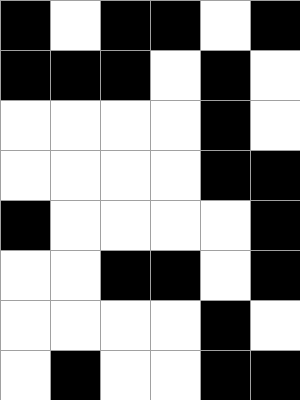[["black", "white", "black", "black", "white", "black"], ["black", "black", "black", "white", "black", "white"], ["white", "white", "white", "white", "black", "white"], ["white", "white", "white", "white", "black", "black"], ["black", "white", "white", "white", "white", "black"], ["white", "white", "black", "black", "white", "black"], ["white", "white", "white", "white", "black", "white"], ["white", "black", "white", "white", "black", "black"]]